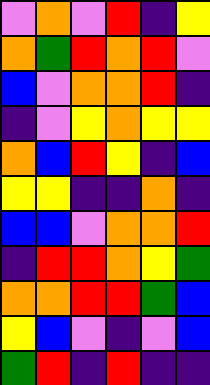[["violet", "orange", "violet", "red", "indigo", "yellow"], ["orange", "green", "red", "orange", "red", "violet"], ["blue", "violet", "orange", "orange", "red", "indigo"], ["indigo", "violet", "yellow", "orange", "yellow", "yellow"], ["orange", "blue", "red", "yellow", "indigo", "blue"], ["yellow", "yellow", "indigo", "indigo", "orange", "indigo"], ["blue", "blue", "violet", "orange", "orange", "red"], ["indigo", "red", "red", "orange", "yellow", "green"], ["orange", "orange", "red", "red", "green", "blue"], ["yellow", "blue", "violet", "indigo", "violet", "blue"], ["green", "red", "indigo", "red", "indigo", "indigo"]]